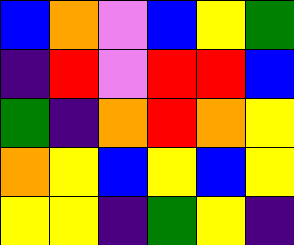[["blue", "orange", "violet", "blue", "yellow", "green"], ["indigo", "red", "violet", "red", "red", "blue"], ["green", "indigo", "orange", "red", "orange", "yellow"], ["orange", "yellow", "blue", "yellow", "blue", "yellow"], ["yellow", "yellow", "indigo", "green", "yellow", "indigo"]]